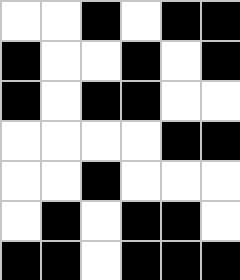[["white", "white", "black", "white", "black", "black"], ["black", "white", "white", "black", "white", "black"], ["black", "white", "black", "black", "white", "white"], ["white", "white", "white", "white", "black", "black"], ["white", "white", "black", "white", "white", "white"], ["white", "black", "white", "black", "black", "white"], ["black", "black", "white", "black", "black", "black"]]